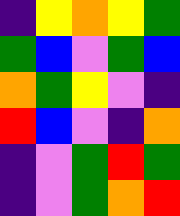[["indigo", "yellow", "orange", "yellow", "green"], ["green", "blue", "violet", "green", "blue"], ["orange", "green", "yellow", "violet", "indigo"], ["red", "blue", "violet", "indigo", "orange"], ["indigo", "violet", "green", "red", "green"], ["indigo", "violet", "green", "orange", "red"]]